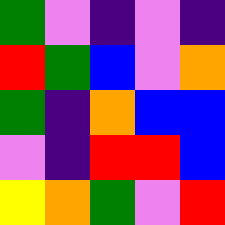[["green", "violet", "indigo", "violet", "indigo"], ["red", "green", "blue", "violet", "orange"], ["green", "indigo", "orange", "blue", "blue"], ["violet", "indigo", "red", "red", "blue"], ["yellow", "orange", "green", "violet", "red"]]